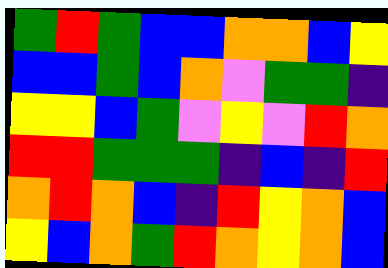[["green", "red", "green", "blue", "blue", "orange", "orange", "blue", "yellow"], ["blue", "blue", "green", "blue", "orange", "violet", "green", "green", "indigo"], ["yellow", "yellow", "blue", "green", "violet", "yellow", "violet", "red", "orange"], ["red", "red", "green", "green", "green", "indigo", "blue", "indigo", "red"], ["orange", "red", "orange", "blue", "indigo", "red", "yellow", "orange", "blue"], ["yellow", "blue", "orange", "green", "red", "orange", "yellow", "orange", "blue"]]